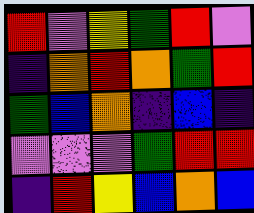[["red", "violet", "yellow", "green", "red", "violet"], ["indigo", "orange", "red", "orange", "green", "red"], ["green", "blue", "orange", "indigo", "blue", "indigo"], ["violet", "violet", "violet", "green", "red", "red"], ["indigo", "red", "yellow", "blue", "orange", "blue"]]